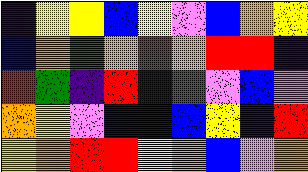[["indigo", "yellow", "yellow", "blue", "yellow", "violet", "blue", "orange", "yellow"], ["blue", "orange", "green", "orange", "red", "orange", "red", "red", "indigo"], ["red", "green", "indigo", "red", "blue", "green", "violet", "blue", "violet"], ["orange", "yellow", "violet", "blue", "blue", "blue", "yellow", "indigo", "red"], ["yellow", "orange", "red", "red", "yellow", "orange", "blue", "violet", "orange"]]